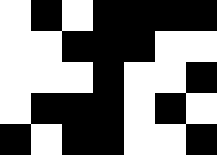[["white", "black", "white", "black", "black", "black", "black"], ["white", "white", "black", "black", "black", "white", "white"], ["white", "white", "white", "black", "white", "white", "black"], ["white", "black", "black", "black", "white", "black", "white"], ["black", "white", "black", "black", "white", "white", "black"]]